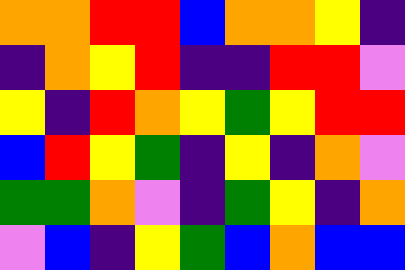[["orange", "orange", "red", "red", "blue", "orange", "orange", "yellow", "indigo"], ["indigo", "orange", "yellow", "red", "indigo", "indigo", "red", "red", "violet"], ["yellow", "indigo", "red", "orange", "yellow", "green", "yellow", "red", "red"], ["blue", "red", "yellow", "green", "indigo", "yellow", "indigo", "orange", "violet"], ["green", "green", "orange", "violet", "indigo", "green", "yellow", "indigo", "orange"], ["violet", "blue", "indigo", "yellow", "green", "blue", "orange", "blue", "blue"]]